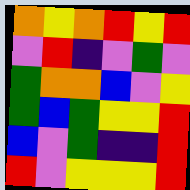[["orange", "yellow", "orange", "red", "yellow", "red"], ["violet", "red", "indigo", "violet", "green", "violet"], ["green", "orange", "orange", "blue", "violet", "yellow"], ["green", "blue", "green", "yellow", "yellow", "red"], ["blue", "violet", "green", "indigo", "indigo", "red"], ["red", "violet", "yellow", "yellow", "yellow", "red"]]